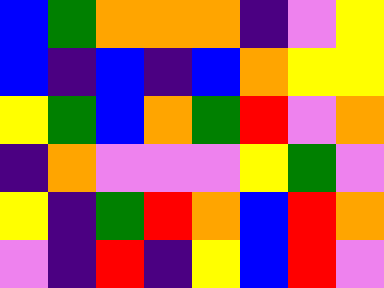[["blue", "green", "orange", "orange", "orange", "indigo", "violet", "yellow"], ["blue", "indigo", "blue", "indigo", "blue", "orange", "yellow", "yellow"], ["yellow", "green", "blue", "orange", "green", "red", "violet", "orange"], ["indigo", "orange", "violet", "violet", "violet", "yellow", "green", "violet"], ["yellow", "indigo", "green", "red", "orange", "blue", "red", "orange"], ["violet", "indigo", "red", "indigo", "yellow", "blue", "red", "violet"]]